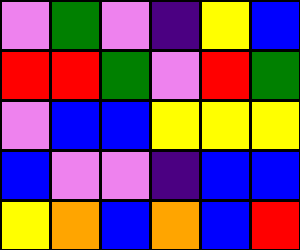[["violet", "green", "violet", "indigo", "yellow", "blue"], ["red", "red", "green", "violet", "red", "green"], ["violet", "blue", "blue", "yellow", "yellow", "yellow"], ["blue", "violet", "violet", "indigo", "blue", "blue"], ["yellow", "orange", "blue", "orange", "blue", "red"]]